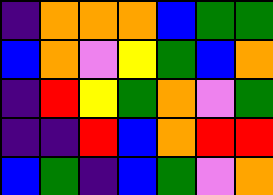[["indigo", "orange", "orange", "orange", "blue", "green", "green"], ["blue", "orange", "violet", "yellow", "green", "blue", "orange"], ["indigo", "red", "yellow", "green", "orange", "violet", "green"], ["indigo", "indigo", "red", "blue", "orange", "red", "red"], ["blue", "green", "indigo", "blue", "green", "violet", "orange"]]